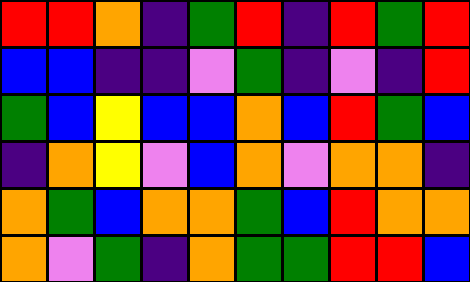[["red", "red", "orange", "indigo", "green", "red", "indigo", "red", "green", "red"], ["blue", "blue", "indigo", "indigo", "violet", "green", "indigo", "violet", "indigo", "red"], ["green", "blue", "yellow", "blue", "blue", "orange", "blue", "red", "green", "blue"], ["indigo", "orange", "yellow", "violet", "blue", "orange", "violet", "orange", "orange", "indigo"], ["orange", "green", "blue", "orange", "orange", "green", "blue", "red", "orange", "orange"], ["orange", "violet", "green", "indigo", "orange", "green", "green", "red", "red", "blue"]]